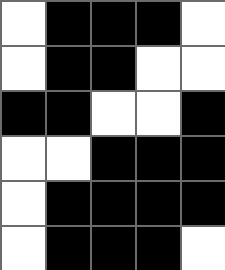[["white", "black", "black", "black", "white"], ["white", "black", "black", "white", "white"], ["black", "black", "white", "white", "black"], ["white", "white", "black", "black", "black"], ["white", "black", "black", "black", "black"], ["white", "black", "black", "black", "white"]]